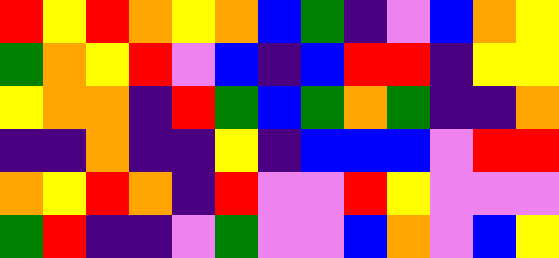[["red", "yellow", "red", "orange", "yellow", "orange", "blue", "green", "indigo", "violet", "blue", "orange", "yellow"], ["green", "orange", "yellow", "red", "violet", "blue", "indigo", "blue", "red", "red", "indigo", "yellow", "yellow"], ["yellow", "orange", "orange", "indigo", "red", "green", "blue", "green", "orange", "green", "indigo", "indigo", "orange"], ["indigo", "indigo", "orange", "indigo", "indigo", "yellow", "indigo", "blue", "blue", "blue", "violet", "red", "red"], ["orange", "yellow", "red", "orange", "indigo", "red", "violet", "violet", "red", "yellow", "violet", "violet", "violet"], ["green", "red", "indigo", "indigo", "violet", "green", "violet", "violet", "blue", "orange", "violet", "blue", "yellow"]]